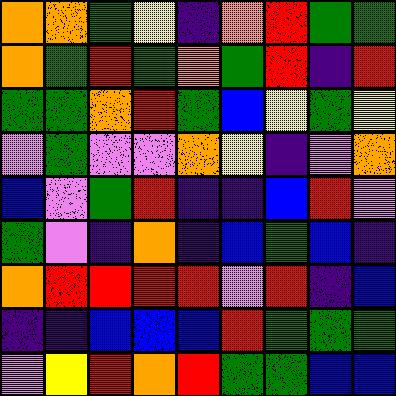[["orange", "orange", "green", "yellow", "indigo", "orange", "red", "green", "green"], ["orange", "green", "red", "green", "orange", "green", "red", "indigo", "red"], ["green", "green", "orange", "red", "green", "blue", "yellow", "green", "yellow"], ["violet", "green", "violet", "violet", "orange", "yellow", "indigo", "violet", "orange"], ["blue", "violet", "green", "red", "indigo", "indigo", "blue", "red", "violet"], ["green", "violet", "indigo", "orange", "indigo", "blue", "green", "blue", "indigo"], ["orange", "red", "red", "red", "red", "violet", "red", "indigo", "blue"], ["indigo", "indigo", "blue", "blue", "blue", "red", "green", "green", "green"], ["violet", "yellow", "red", "orange", "red", "green", "green", "blue", "blue"]]